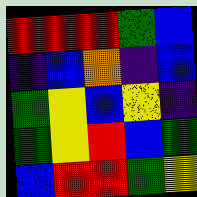[["red", "red", "red", "green", "blue"], ["indigo", "blue", "orange", "indigo", "blue"], ["green", "yellow", "blue", "yellow", "indigo"], ["green", "yellow", "red", "blue", "green"], ["blue", "red", "red", "green", "yellow"]]